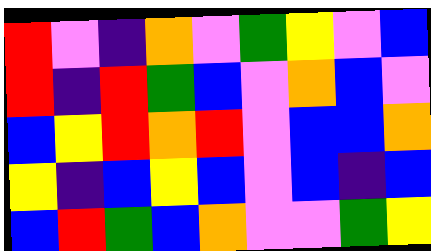[["red", "violet", "indigo", "orange", "violet", "green", "yellow", "violet", "blue"], ["red", "indigo", "red", "green", "blue", "violet", "orange", "blue", "violet"], ["blue", "yellow", "red", "orange", "red", "violet", "blue", "blue", "orange"], ["yellow", "indigo", "blue", "yellow", "blue", "violet", "blue", "indigo", "blue"], ["blue", "red", "green", "blue", "orange", "violet", "violet", "green", "yellow"]]